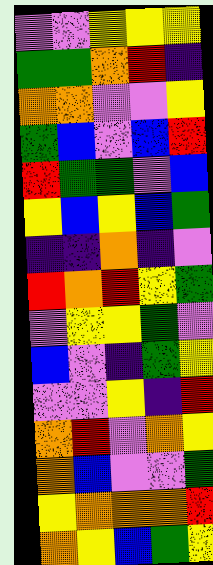[["violet", "violet", "yellow", "yellow", "yellow"], ["green", "green", "orange", "red", "indigo"], ["orange", "orange", "violet", "violet", "yellow"], ["green", "blue", "violet", "blue", "red"], ["red", "green", "green", "violet", "blue"], ["yellow", "blue", "yellow", "blue", "green"], ["indigo", "indigo", "orange", "indigo", "violet"], ["red", "orange", "red", "yellow", "green"], ["violet", "yellow", "yellow", "green", "violet"], ["blue", "violet", "indigo", "green", "yellow"], ["violet", "violet", "yellow", "indigo", "red"], ["orange", "red", "violet", "orange", "yellow"], ["orange", "blue", "violet", "violet", "green"], ["yellow", "orange", "orange", "orange", "red"], ["orange", "yellow", "blue", "green", "yellow"]]